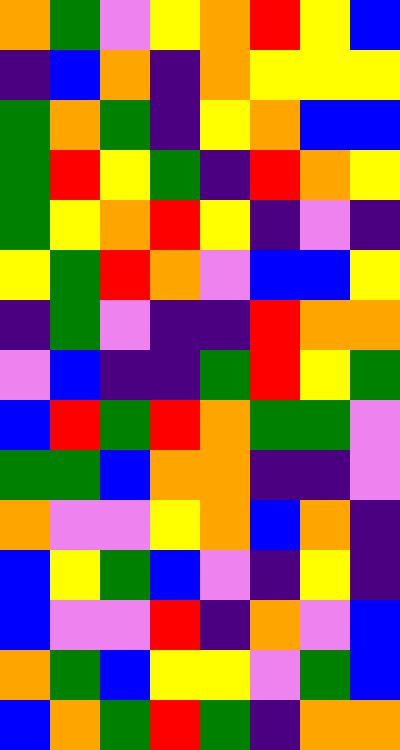[["orange", "green", "violet", "yellow", "orange", "red", "yellow", "blue"], ["indigo", "blue", "orange", "indigo", "orange", "yellow", "yellow", "yellow"], ["green", "orange", "green", "indigo", "yellow", "orange", "blue", "blue"], ["green", "red", "yellow", "green", "indigo", "red", "orange", "yellow"], ["green", "yellow", "orange", "red", "yellow", "indigo", "violet", "indigo"], ["yellow", "green", "red", "orange", "violet", "blue", "blue", "yellow"], ["indigo", "green", "violet", "indigo", "indigo", "red", "orange", "orange"], ["violet", "blue", "indigo", "indigo", "green", "red", "yellow", "green"], ["blue", "red", "green", "red", "orange", "green", "green", "violet"], ["green", "green", "blue", "orange", "orange", "indigo", "indigo", "violet"], ["orange", "violet", "violet", "yellow", "orange", "blue", "orange", "indigo"], ["blue", "yellow", "green", "blue", "violet", "indigo", "yellow", "indigo"], ["blue", "violet", "violet", "red", "indigo", "orange", "violet", "blue"], ["orange", "green", "blue", "yellow", "yellow", "violet", "green", "blue"], ["blue", "orange", "green", "red", "green", "indigo", "orange", "orange"]]